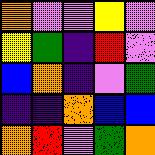[["orange", "violet", "violet", "yellow", "violet"], ["yellow", "green", "indigo", "red", "violet"], ["blue", "orange", "indigo", "violet", "green"], ["indigo", "indigo", "orange", "blue", "blue"], ["orange", "red", "violet", "green", "orange"]]